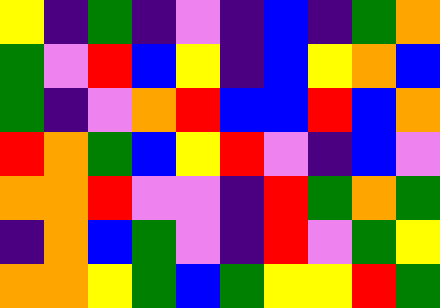[["yellow", "indigo", "green", "indigo", "violet", "indigo", "blue", "indigo", "green", "orange"], ["green", "violet", "red", "blue", "yellow", "indigo", "blue", "yellow", "orange", "blue"], ["green", "indigo", "violet", "orange", "red", "blue", "blue", "red", "blue", "orange"], ["red", "orange", "green", "blue", "yellow", "red", "violet", "indigo", "blue", "violet"], ["orange", "orange", "red", "violet", "violet", "indigo", "red", "green", "orange", "green"], ["indigo", "orange", "blue", "green", "violet", "indigo", "red", "violet", "green", "yellow"], ["orange", "orange", "yellow", "green", "blue", "green", "yellow", "yellow", "red", "green"]]